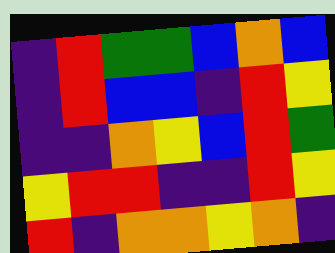[["indigo", "red", "green", "green", "blue", "orange", "blue"], ["indigo", "red", "blue", "blue", "indigo", "red", "yellow"], ["indigo", "indigo", "orange", "yellow", "blue", "red", "green"], ["yellow", "red", "red", "indigo", "indigo", "red", "yellow"], ["red", "indigo", "orange", "orange", "yellow", "orange", "indigo"]]